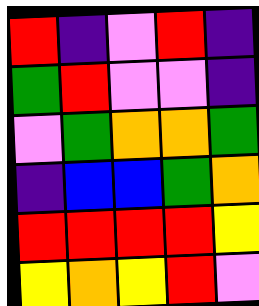[["red", "indigo", "violet", "red", "indigo"], ["green", "red", "violet", "violet", "indigo"], ["violet", "green", "orange", "orange", "green"], ["indigo", "blue", "blue", "green", "orange"], ["red", "red", "red", "red", "yellow"], ["yellow", "orange", "yellow", "red", "violet"]]